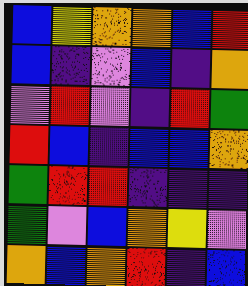[["blue", "yellow", "orange", "orange", "blue", "red"], ["blue", "indigo", "violet", "blue", "indigo", "orange"], ["violet", "red", "violet", "indigo", "red", "green"], ["red", "blue", "indigo", "blue", "blue", "orange"], ["green", "red", "red", "indigo", "indigo", "indigo"], ["green", "violet", "blue", "orange", "yellow", "violet"], ["orange", "blue", "orange", "red", "indigo", "blue"]]